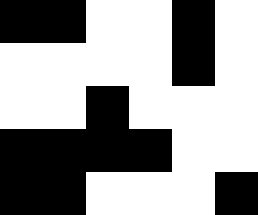[["black", "black", "white", "white", "black", "white"], ["white", "white", "white", "white", "black", "white"], ["white", "white", "black", "white", "white", "white"], ["black", "black", "black", "black", "white", "white"], ["black", "black", "white", "white", "white", "black"]]